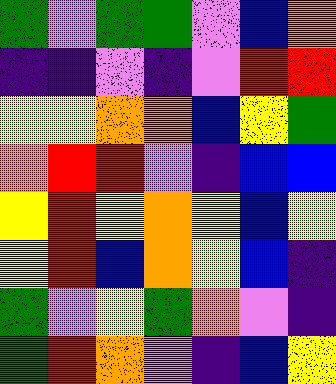[["green", "violet", "green", "green", "violet", "blue", "orange"], ["indigo", "indigo", "violet", "indigo", "violet", "red", "red"], ["yellow", "yellow", "orange", "orange", "blue", "yellow", "green"], ["orange", "red", "red", "violet", "indigo", "blue", "blue"], ["yellow", "red", "yellow", "orange", "yellow", "blue", "yellow"], ["yellow", "red", "blue", "orange", "yellow", "blue", "indigo"], ["green", "violet", "yellow", "green", "orange", "violet", "indigo"], ["green", "red", "orange", "violet", "indigo", "blue", "yellow"]]